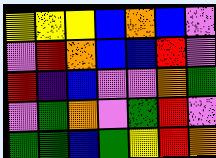[["yellow", "yellow", "yellow", "blue", "orange", "blue", "violet"], ["violet", "red", "orange", "blue", "blue", "red", "violet"], ["red", "indigo", "blue", "violet", "violet", "orange", "green"], ["violet", "green", "orange", "violet", "green", "red", "violet"], ["green", "green", "blue", "green", "yellow", "red", "orange"]]